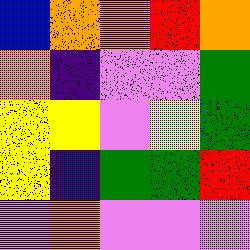[["blue", "orange", "orange", "red", "orange"], ["orange", "indigo", "violet", "violet", "green"], ["yellow", "yellow", "violet", "yellow", "green"], ["yellow", "indigo", "green", "green", "red"], ["violet", "orange", "violet", "violet", "violet"]]